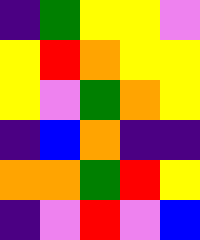[["indigo", "green", "yellow", "yellow", "violet"], ["yellow", "red", "orange", "yellow", "yellow"], ["yellow", "violet", "green", "orange", "yellow"], ["indigo", "blue", "orange", "indigo", "indigo"], ["orange", "orange", "green", "red", "yellow"], ["indigo", "violet", "red", "violet", "blue"]]